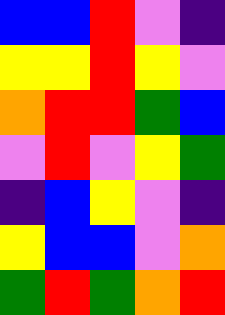[["blue", "blue", "red", "violet", "indigo"], ["yellow", "yellow", "red", "yellow", "violet"], ["orange", "red", "red", "green", "blue"], ["violet", "red", "violet", "yellow", "green"], ["indigo", "blue", "yellow", "violet", "indigo"], ["yellow", "blue", "blue", "violet", "orange"], ["green", "red", "green", "orange", "red"]]